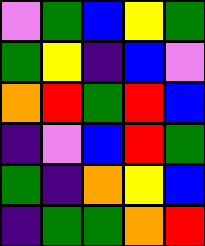[["violet", "green", "blue", "yellow", "green"], ["green", "yellow", "indigo", "blue", "violet"], ["orange", "red", "green", "red", "blue"], ["indigo", "violet", "blue", "red", "green"], ["green", "indigo", "orange", "yellow", "blue"], ["indigo", "green", "green", "orange", "red"]]